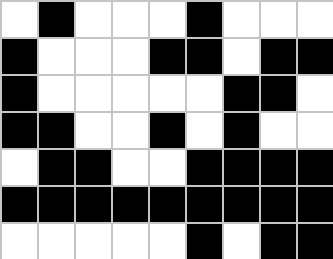[["white", "black", "white", "white", "white", "black", "white", "white", "white"], ["black", "white", "white", "white", "black", "black", "white", "black", "black"], ["black", "white", "white", "white", "white", "white", "black", "black", "white"], ["black", "black", "white", "white", "black", "white", "black", "white", "white"], ["white", "black", "black", "white", "white", "black", "black", "black", "black"], ["black", "black", "black", "black", "black", "black", "black", "black", "black"], ["white", "white", "white", "white", "white", "black", "white", "black", "black"]]